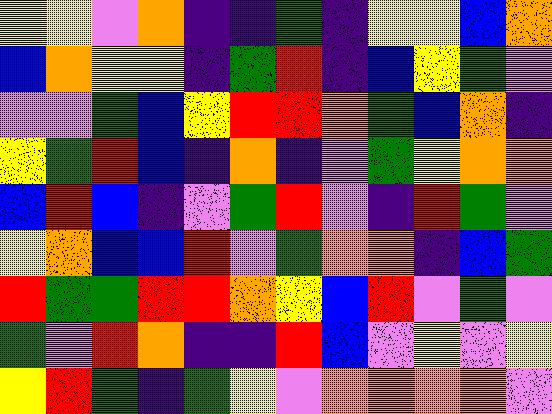[["yellow", "yellow", "violet", "orange", "indigo", "indigo", "green", "indigo", "yellow", "yellow", "blue", "orange"], ["blue", "orange", "yellow", "yellow", "indigo", "green", "red", "indigo", "blue", "yellow", "green", "violet"], ["violet", "violet", "green", "blue", "yellow", "red", "red", "orange", "green", "blue", "orange", "indigo"], ["yellow", "green", "red", "blue", "indigo", "orange", "indigo", "violet", "green", "yellow", "orange", "orange"], ["blue", "red", "blue", "indigo", "violet", "green", "red", "violet", "indigo", "red", "green", "violet"], ["yellow", "orange", "blue", "blue", "red", "violet", "green", "orange", "orange", "indigo", "blue", "green"], ["red", "green", "green", "red", "red", "orange", "yellow", "blue", "red", "violet", "green", "violet"], ["green", "violet", "red", "orange", "indigo", "indigo", "red", "blue", "violet", "yellow", "violet", "yellow"], ["yellow", "red", "green", "indigo", "green", "yellow", "violet", "orange", "orange", "orange", "orange", "violet"]]